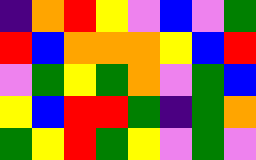[["indigo", "orange", "red", "yellow", "violet", "blue", "violet", "green"], ["red", "blue", "orange", "orange", "orange", "yellow", "blue", "red"], ["violet", "green", "yellow", "green", "orange", "violet", "green", "blue"], ["yellow", "blue", "red", "red", "green", "indigo", "green", "orange"], ["green", "yellow", "red", "green", "yellow", "violet", "green", "violet"]]